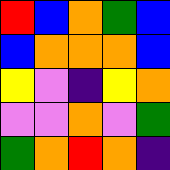[["red", "blue", "orange", "green", "blue"], ["blue", "orange", "orange", "orange", "blue"], ["yellow", "violet", "indigo", "yellow", "orange"], ["violet", "violet", "orange", "violet", "green"], ["green", "orange", "red", "orange", "indigo"]]